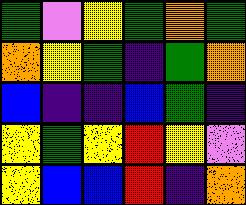[["green", "violet", "yellow", "green", "orange", "green"], ["orange", "yellow", "green", "indigo", "green", "orange"], ["blue", "indigo", "indigo", "blue", "green", "indigo"], ["yellow", "green", "yellow", "red", "yellow", "violet"], ["yellow", "blue", "blue", "red", "indigo", "orange"]]